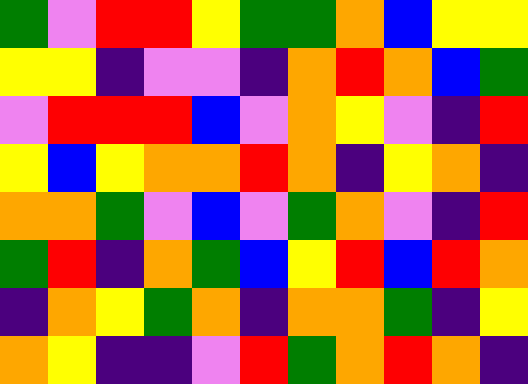[["green", "violet", "red", "red", "yellow", "green", "green", "orange", "blue", "yellow", "yellow"], ["yellow", "yellow", "indigo", "violet", "violet", "indigo", "orange", "red", "orange", "blue", "green"], ["violet", "red", "red", "red", "blue", "violet", "orange", "yellow", "violet", "indigo", "red"], ["yellow", "blue", "yellow", "orange", "orange", "red", "orange", "indigo", "yellow", "orange", "indigo"], ["orange", "orange", "green", "violet", "blue", "violet", "green", "orange", "violet", "indigo", "red"], ["green", "red", "indigo", "orange", "green", "blue", "yellow", "red", "blue", "red", "orange"], ["indigo", "orange", "yellow", "green", "orange", "indigo", "orange", "orange", "green", "indigo", "yellow"], ["orange", "yellow", "indigo", "indigo", "violet", "red", "green", "orange", "red", "orange", "indigo"]]